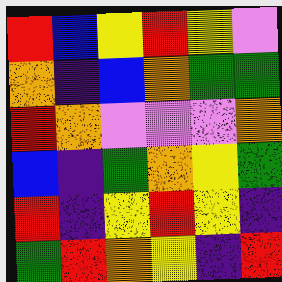[["red", "blue", "yellow", "red", "yellow", "violet"], ["orange", "indigo", "blue", "orange", "green", "green"], ["red", "orange", "violet", "violet", "violet", "orange"], ["blue", "indigo", "green", "orange", "yellow", "green"], ["red", "indigo", "yellow", "red", "yellow", "indigo"], ["green", "red", "orange", "yellow", "indigo", "red"]]